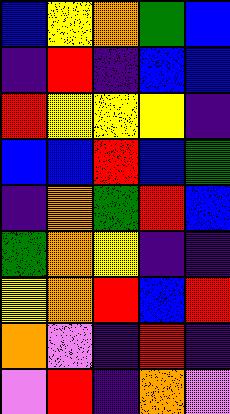[["blue", "yellow", "orange", "green", "blue"], ["indigo", "red", "indigo", "blue", "blue"], ["red", "yellow", "yellow", "yellow", "indigo"], ["blue", "blue", "red", "blue", "green"], ["indigo", "orange", "green", "red", "blue"], ["green", "orange", "yellow", "indigo", "indigo"], ["yellow", "orange", "red", "blue", "red"], ["orange", "violet", "indigo", "red", "indigo"], ["violet", "red", "indigo", "orange", "violet"]]